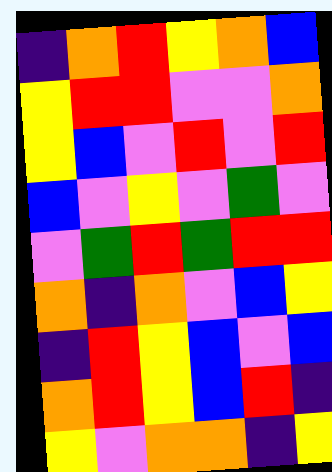[["indigo", "orange", "red", "yellow", "orange", "blue"], ["yellow", "red", "red", "violet", "violet", "orange"], ["yellow", "blue", "violet", "red", "violet", "red"], ["blue", "violet", "yellow", "violet", "green", "violet"], ["violet", "green", "red", "green", "red", "red"], ["orange", "indigo", "orange", "violet", "blue", "yellow"], ["indigo", "red", "yellow", "blue", "violet", "blue"], ["orange", "red", "yellow", "blue", "red", "indigo"], ["yellow", "violet", "orange", "orange", "indigo", "yellow"]]